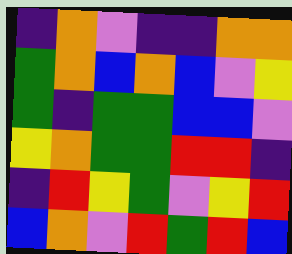[["indigo", "orange", "violet", "indigo", "indigo", "orange", "orange"], ["green", "orange", "blue", "orange", "blue", "violet", "yellow"], ["green", "indigo", "green", "green", "blue", "blue", "violet"], ["yellow", "orange", "green", "green", "red", "red", "indigo"], ["indigo", "red", "yellow", "green", "violet", "yellow", "red"], ["blue", "orange", "violet", "red", "green", "red", "blue"]]